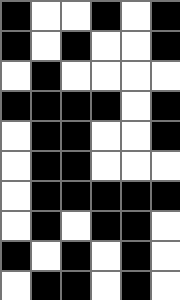[["black", "white", "white", "black", "white", "black"], ["black", "white", "black", "white", "white", "black"], ["white", "black", "white", "white", "white", "white"], ["black", "black", "black", "black", "white", "black"], ["white", "black", "black", "white", "white", "black"], ["white", "black", "black", "white", "white", "white"], ["white", "black", "black", "black", "black", "black"], ["white", "black", "white", "black", "black", "white"], ["black", "white", "black", "white", "black", "white"], ["white", "black", "black", "white", "black", "white"]]